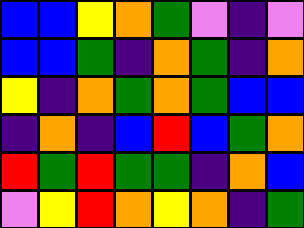[["blue", "blue", "yellow", "orange", "green", "violet", "indigo", "violet"], ["blue", "blue", "green", "indigo", "orange", "green", "indigo", "orange"], ["yellow", "indigo", "orange", "green", "orange", "green", "blue", "blue"], ["indigo", "orange", "indigo", "blue", "red", "blue", "green", "orange"], ["red", "green", "red", "green", "green", "indigo", "orange", "blue"], ["violet", "yellow", "red", "orange", "yellow", "orange", "indigo", "green"]]